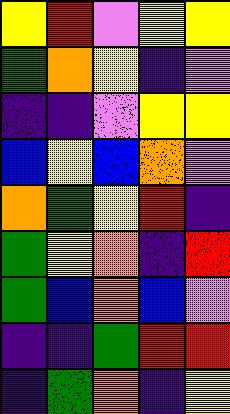[["yellow", "red", "violet", "yellow", "yellow"], ["green", "orange", "yellow", "indigo", "violet"], ["indigo", "indigo", "violet", "yellow", "yellow"], ["blue", "yellow", "blue", "orange", "violet"], ["orange", "green", "yellow", "red", "indigo"], ["green", "yellow", "orange", "indigo", "red"], ["green", "blue", "orange", "blue", "violet"], ["indigo", "indigo", "green", "red", "red"], ["indigo", "green", "orange", "indigo", "yellow"]]